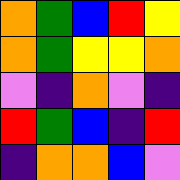[["orange", "green", "blue", "red", "yellow"], ["orange", "green", "yellow", "yellow", "orange"], ["violet", "indigo", "orange", "violet", "indigo"], ["red", "green", "blue", "indigo", "red"], ["indigo", "orange", "orange", "blue", "violet"]]